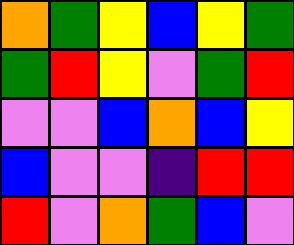[["orange", "green", "yellow", "blue", "yellow", "green"], ["green", "red", "yellow", "violet", "green", "red"], ["violet", "violet", "blue", "orange", "blue", "yellow"], ["blue", "violet", "violet", "indigo", "red", "red"], ["red", "violet", "orange", "green", "blue", "violet"]]